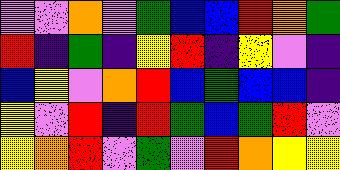[["violet", "violet", "orange", "violet", "green", "blue", "blue", "red", "orange", "green"], ["red", "indigo", "green", "indigo", "yellow", "red", "indigo", "yellow", "violet", "indigo"], ["blue", "yellow", "violet", "orange", "red", "blue", "green", "blue", "blue", "indigo"], ["yellow", "violet", "red", "indigo", "red", "green", "blue", "green", "red", "violet"], ["yellow", "orange", "red", "violet", "green", "violet", "red", "orange", "yellow", "yellow"]]